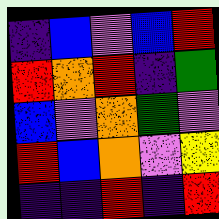[["indigo", "blue", "violet", "blue", "red"], ["red", "orange", "red", "indigo", "green"], ["blue", "violet", "orange", "green", "violet"], ["red", "blue", "orange", "violet", "yellow"], ["indigo", "indigo", "red", "indigo", "red"]]